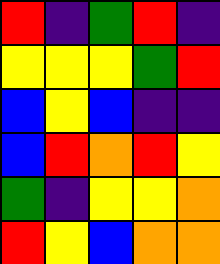[["red", "indigo", "green", "red", "indigo"], ["yellow", "yellow", "yellow", "green", "red"], ["blue", "yellow", "blue", "indigo", "indigo"], ["blue", "red", "orange", "red", "yellow"], ["green", "indigo", "yellow", "yellow", "orange"], ["red", "yellow", "blue", "orange", "orange"]]